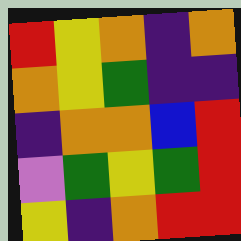[["red", "yellow", "orange", "indigo", "orange"], ["orange", "yellow", "green", "indigo", "indigo"], ["indigo", "orange", "orange", "blue", "red"], ["violet", "green", "yellow", "green", "red"], ["yellow", "indigo", "orange", "red", "red"]]